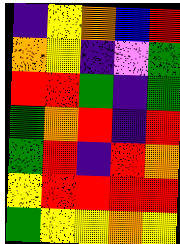[["indigo", "yellow", "orange", "blue", "red"], ["orange", "yellow", "indigo", "violet", "green"], ["red", "red", "green", "indigo", "green"], ["green", "orange", "red", "indigo", "red"], ["green", "red", "indigo", "red", "orange"], ["yellow", "red", "red", "red", "red"], ["green", "yellow", "yellow", "orange", "yellow"]]